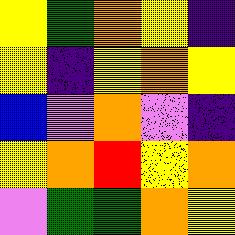[["yellow", "green", "orange", "yellow", "indigo"], ["yellow", "indigo", "yellow", "orange", "yellow"], ["blue", "violet", "orange", "violet", "indigo"], ["yellow", "orange", "red", "yellow", "orange"], ["violet", "green", "green", "orange", "yellow"]]